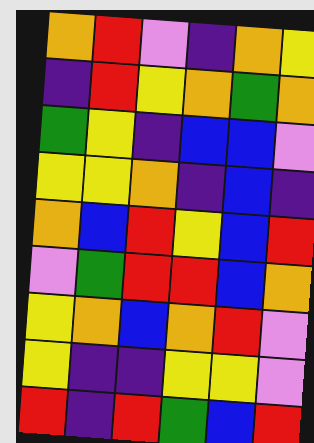[["orange", "red", "violet", "indigo", "orange", "yellow"], ["indigo", "red", "yellow", "orange", "green", "orange"], ["green", "yellow", "indigo", "blue", "blue", "violet"], ["yellow", "yellow", "orange", "indigo", "blue", "indigo"], ["orange", "blue", "red", "yellow", "blue", "red"], ["violet", "green", "red", "red", "blue", "orange"], ["yellow", "orange", "blue", "orange", "red", "violet"], ["yellow", "indigo", "indigo", "yellow", "yellow", "violet"], ["red", "indigo", "red", "green", "blue", "red"]]